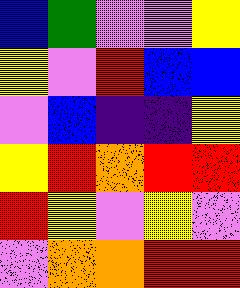[["blue", "green", "violet", "violet", "yellow"], ["yellow", "violet", "red", "blue", "blue"], ["violet", "blue", "indigo", "indigo", "yellow"], ["yellow", "red", "orange", "red", "red"], ["red", "yellow", "violet", "yellow", "violet"], ["violet", "orange", "orange", "red", "red"]]